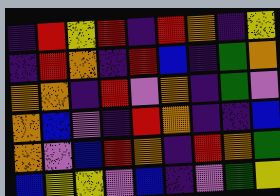[["indigo", "red", "yellow", "red", "indigo", "red", "orange", "indigo", "yellow"], ["indigo", "red", "orange", "indigo", "red", "blue", "indigo", "green", "orange"], ["orange", "orange", "indigo", "red", "violet", "orange", "indigo", "green", "violet"], ["orange", "blue", "violet", "indigo", "red", "orange", "indigo", "indigo", "blue"], ["orange", "violet", "blue", "red", "orange", "indigo", "red", "orange", "green"], ["blue", "yellow", "yellow", "violet", "blue", "indigo", "violet", "green", "yellow"]]